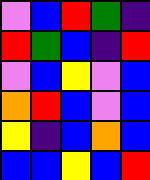[["violet", "blue", "red", "green", "indigo"], ["red", "green", "blue", "indigo", "red"], ["violet", "blue", "yellow", "violet", "blue"], ["orange", "red", "blue", "violet", "blue"], ["yellow", "indigo", "blue", "orange", "blue"], ["blue", "blue", "yellow", "blue", "red"]]